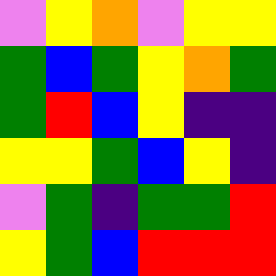[["violet", "yellow", "orange", "violet", "yellow", "yellow"], ["green", "blue", "green", "yellow", "orange", "green"], ["green", "red", "blue", "yellow", "indigo", "indigo"], ["yellow", "yellow", "green", "blue", "yellow", "indigo"], ["violet", "green", "indigo", "green", "green", "red"], ["yellow", "green", "blue", "red", "red", "red"]]